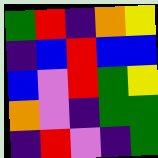[["green", "red", "indigo", "orange", "yellow"], ["indigo", "blue", "red", "blue", "blue"], ["blue", "violet", "red", "green", "yellow"], ["orange", "violet", "indigo", "green", "green"], ["indigo", "red", "violet", "indigo", "green"]]